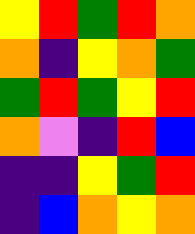[["yellow", "red", "green", "red", "orange"], ["orange", "indigo", "yellow", "orange", "green"], ["green", "red", "green", "yellow", "red"], ["orange", "violet", "indigo", "red", "blue"], ["indigo", "indigo", "yellow", "green", "red"], ["indigo", "blue", "orange", "yellow", "orange"]]